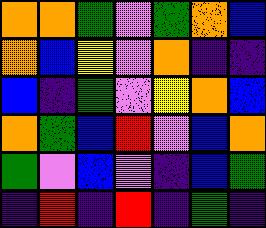[["orange", "orange", "green", "violet", "green", "orange", "blue"], ["orange", "blue", "yellow", "violet", "orange", "indigo", "indigo"], ["blue", "indigo", "green", "violet", "yellow", "orange", "blue"], ["orange", "green", "blue", "red", "violet", "blue", "orange"], ["green", "violet", "blue", "violet", "indigo", "blue", "green"], ["indigo", "red", "indigo", "red", "indigo", "green", "indigo"]]